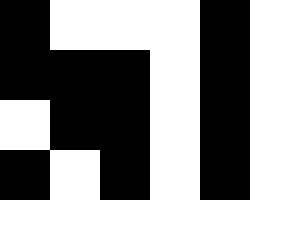[["black", "white", "white", "white", "black", "white"], ["black", "black", "black", "white", "black", "white"], ["white", "black", "black", "white", "black", "white"], ["black", "white", "black", "white", "black", "white"], ["white", "white", "white", "white", "white", "white"]]